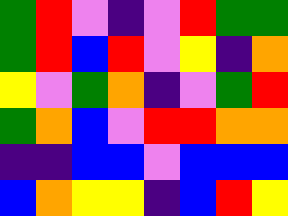[["green", "red", "violet", "indigo", "violet", "red", "green", "green"], ["green", "red", "blue", "red", "violet", "yellow", "indigo", "orange"], ["yellow", "violet", "green", "orange", "indigo", "violet", "green", "red"], ["green", "orange", "blue", "violet", "red", "red", "orange", "orange"], ["indigo", "indigo", "blue", "blue", "violet", "blue", "blue", "blue"], ["blue", "orange", "yellow", "yellow", "indigo", "blue", "red", "yellow"]]